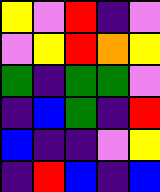[["yellow", "violet", "red", "indigo", "violet"], ["violet", "yellow", "red", "orange", "yellow"], ["green", "indigo", "green", "green", "violet"], ["indigo", "blue", "green", "indigo", "red"], ["blue", "indigo", "indigo", "violet", "yellow"], ["indigo", "red", "blue", "indigo", "blue"]]